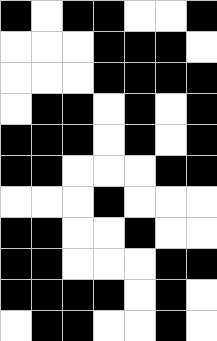[["black", "white", "black", "black", "white", "white", "black"], ["white", "white", "white", "black", "black", "black", "white"], ["white", "white", "white", "black", "black", "black", "black"], ["white", "black", "black", "white", "black", "white", "black"], ["black", "black", "black", "white", "black", "white", "black"], ["black", "black", "white", "white", "white", "black", "black"], ["white", "white", "white", "black", "white", "white", "white"], ["black", "black", "white", "white", "black", "white", "white"], ["black", "black", "white", "white", "white", "black", "black"], ["black", "black", "black", "black", "white", "black", "white"], ["white", "black", "black", "white", "white", "black", "white"]]